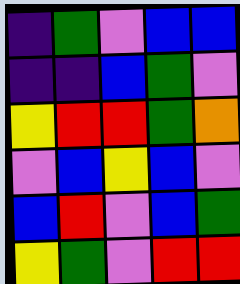[["indigo", "green", "violet", "blue", "blue"], ["indigo", "indigo", "blue", "green", "violet"], ["yellow", "red", "red", "green", "orange"], ["violet", "blue", "yellow", "blue", "violet"], ["blue", "red", "violet", "blue", "green"], ["yellow", "green", "violet", "red", "red"]]